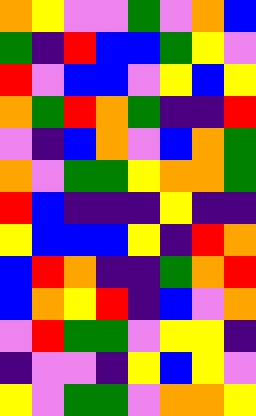[["orange", "yellow", "violet", "violet", "green", "violet", "orange", "blue"], ["green", "indigo", "red", "blue", "blue", "green", "yellow", "violet"], ["red", "violet", "blue", "blue", "violet", "yellow", "blue", "yellow"], ["orange", "green", "red", "orange", "green", "indigo", "indigo", "red"], ["violet", "indigo", "blue", "orange", "violet", "blue", "orange", "green"], ["orange", "violet", "green", "green", "yellow", "orange", "orange", "green"], ["red", "blue", "indigo", "indigo", "indigo", "yellow", "indigo", "indigo"], ["yellow", "blue", "blue", "blue", "yellow", "indigo", "red", "orange"], ["blue", "red", "orange", "indigo", "indigo", "green", "orange", "red"], ["blue", "orange", "yellow", "red", "indigo", "blue", "violet", "orange"], ["violet", "red", "green", "green", "violet", "yellow", "yellow", "indigo"], ["indigo", "violet", "violet", "indigo", "yellow", "blue", "yellow", "violet"], ["yellow", "violet", "green", "green", "violet", "orange", "orange", "yellow"]]